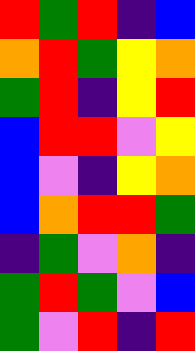[["red", "green", "red", "indigo", "blue"], ["orange", "red", "green", "yellow", "orange"], ["green", "red", "indigo", "yellow", "red"], ["blue", "red", "red", "violet", "yellow"], ["blue", "violet", "indigo", "yellow", "orange"], ["blue", "orange", "red", "red", "green"], ["indigo", "green", "violet", "orange", "indigo"], ["green", "red", "green", "violet", "blue"], ["green", "violet", "red", "indigo", "red"]]